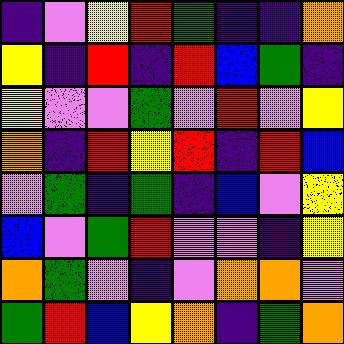[["indigo", "violet", "yellow", "red", "green", "indigo", "indigo", "orange"], ["yellow", "indigo", "red", "indigo", "red", "blue", "green", "indigo"], ["yellow", "violet", "violet", "green", "violet", "red", "violet", "yellow"], ["orange", "indigo", "red", "yellow", "red", "indigo", "red", "blue"], ["violet", "green", "indigo", "green", "indigo", "blue", "violet", "yellow"], ["blue", "violet", "green", "red", "violet", "violet", "indigo", "yellow"], ["orange", "green", "violet", "indigo", "violet", "orange", "orange", "violet"], ["green", "red", "blue", "yellow", "orange", "indigo", "green", "orange"]]